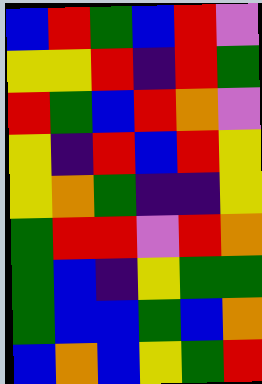[["blue", "red", "green", "blue", "red", "violet"], ["yellow", "yellow", "red", "indigo", "red", "green"], ["red", "green", "blue", "red", "orange", "violet"], ["yellow", "indigo", "red", "blue", "red", "yellow"], ["yellow", "orange", "green", "indigo", "indigo", "yellow"], ["green", "red", "red", "violet", "red", "orange"], ["green", "blue", "indigo", "yellow", "green", "green"], ["green", "blue", "blue", "green", "blue", "orange"], ["blue", "orange", "blue", "yellow", "green", "red"]]